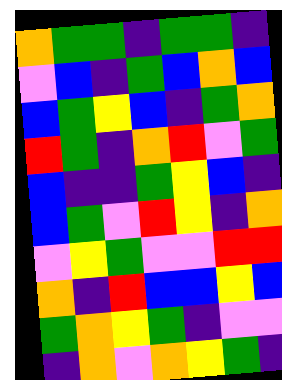[["orange", "green", "green", "indigo", "green", "green", "indigo"], ["violet", "blue", "indigo", "green", "blue", "orange", "blue"], ["blue", "green", "yellow", "blue", "indigo", "green", "orange"], ["red", "green", "indigo", "orange", "red", "violet", "green"], ["blue", "indigo", "indigo", "green", "yellow", "blue", "indigo"], ["blue", "green", "violet", "red", "yellow", "indigo", "orange"], ["violet", "yellow", "green", "violet", "violet", "red", "red"], ["orange", "indigo", "red", "blue", "blue", "yellow", "blue"], ["green", "orange", "yellow", "green", "indigo", "violet", "violet"], ["indigo", "orange", "violet", "orange", "yellow", "green", "indigo"]]